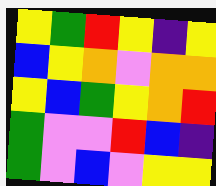[["yellow", "green", "red", "yellow", "indigo", "yellow"], ["blue", "yellow", "orange", "violet", "orange", "orange"], ["yellow", "blue", "green", "yellow", "orange", "red"], ["green", "violet", "violet", "red", "blue", "indigo"], ["green", "violet", "blue", "violet", "yellow", "yellow"]]